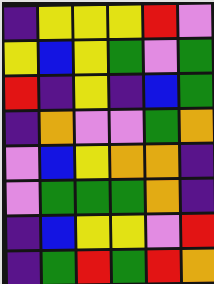[["indigo", "yellow", "yellow", "yellow", "red", "violet"], ["yellow", "blue", "yellow", "green", "violet", "green"], ["red", "indigo", "yellow", "indigo", "blue", "green"], ["indigo", "orange", "violet", "violet", "green", "orange"], ["violet", "blue", "yellow", "orange", "orange", "indigo"], ["violet", "green", "green", "green", "orange", "indigo"], ["indigo", "blue", "yellow", "yellow", "violet", "red"], ["indigo", "green", "red", "green", "red", "orange"]]